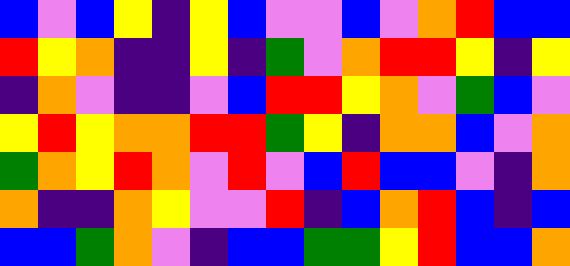[["blue", "violet", "blue", "yellow", "indigo", "yellow", "blue", "violet", "violet", "blue", "violet", "orange", "red", "blue", "blue"], ["red", "yellow", "orange", "indigo", "indigo", "yellow", "indigo", "green", "violet", "orange", "red", "red", "yellow", "indigo", "yellow"], ["indigo", "orange", "violet", "indigo", "indigo", "violet", "blue", "red", "red", "yellow", "orange", "violet", "green", "blue", "violet"], ["yellow", "red", "yellow", "orange", "orange", "red", "red", "green", "yellow", "indigo", "orange", "orange", "blue", "violet", "orange"], ["green", "orange", "yellow", "red", "orange", "violet", "red", "violet", "blue", "red", "blue", "blue", "violet", "indigo", "orange"], ["orange", "indigo", "indigo", "orange", "yellow", "violet", "violet", "red", "indigo", "blue", "orange", "red", "blue", "indigo", "blue"], ["blue", "blue", "green", "orange", "violet", "indigo", "blue", "blue", "green", "green", "yellow", "red", "blue", "blue", "orange"]]